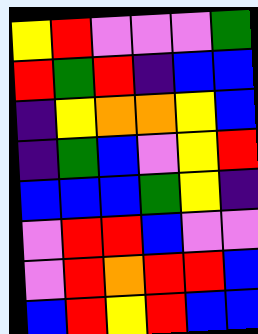[["yellow", "red", "violet", "violet", "violet", "green"], ["red", "green", "red", "indigo", "blue", "blue"], ["indigo", "yellow", "orange", "orange", "yellow", "blue"], ["indigo", "green", "blue", "violet", "yellow", "red"], ["blue", "blue", "blue", "green", "yellow", "indigo"], ["violet", "red", "red", "blue", "violet", "violet"], ["violet", "red", "orange", "red", "red", "blue"], ["blue", "red", "yellow", "red", "blue", "blue"]]